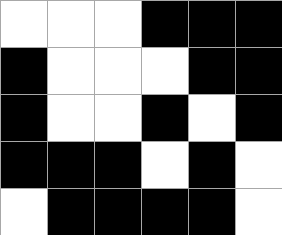[["white", "white", "white", "black", "black", "black"], ["black", "white", "white", "white", "black", "black"], ["black", "white", "white", "black", "white", "black"], ["black", "black", "black", "white", "black", "white"], ["white", "black", "black", "black", "black", "white"]]